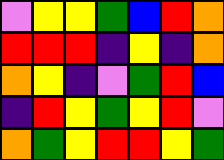[["violet", "yellow", "yellow", "green", "blue", "red", "orange"], ["red", "red", "red", "indigo", "yellow", "indigo", "orange"], ["orange", "yellow", "indigo", "violet", "green", "red", "blue"], ["indigo", "red", "yellow", "green", "yellow", "red", "violet"], ["orange", "green", "yellow", "red", "red", "yellow", "green"]]